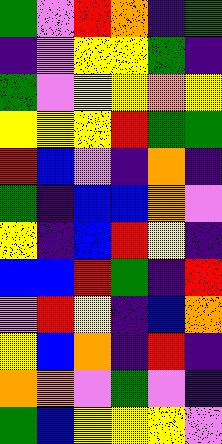[["green", "violet", "red", "orange", "indigo", "green"], ["indigo", "violet", "yellow", "yellow", "green", "indigo"], ["green", "violet", "yellow", "yellow", "orange", "yellow"], ["yellow", "yellow", "yellow", "red", "green", "green"], ["red", "blue", "violet", "indigo", "orange", "indigo"], ["green", "indigo", "blue", "blue", "orange", "violet"], ["yellow", "indigo", "blue", "red", "yellow", "indigo"], ["blue", "blue", "red", "green", "indigo", "red"], ["violet", "red", "yellow", "indigo", "blue", "orange"], ["yellow", "blue", "orange", "indigo", "red", "indigo"], ["orange", "orange", "violet", "green", "violet", "indigo"], ["green", "blue", "yellow", "yellow", "yellow", "violet"]]